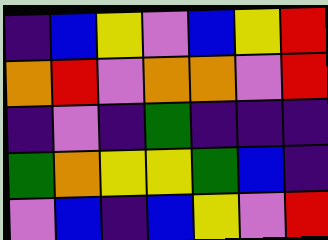[["indigo", "blue", "yellow", "violet", "blue", "yellow", "red"], ["orange", "red", "violet", "orange", "orange", "violet", "red"], ["indigo", "violet", "indigo", "green", "indigo", "indigo", "indigo"], ["green", "orange", "yellow", "yellow", "green", "blue", "indigo"], ["violet", "blue", "indigo", "blue", "yellow", "violet", "red"]]